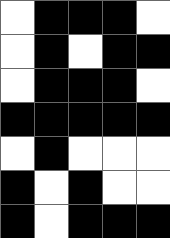[["white", "black", "black", "black", "white"], ["white", "black", "white", "black", "black"], ["white", "black", "black", "black", "white"], ["black", "black", "black", "black", "black"], ["white", "black", "white", "white", "white"], ["black", "white", "black", "white", "white"], ["black", "white", "black", "black", "black"]]